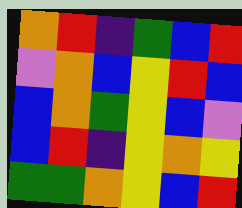[["orange", "red", "indigo", "green", "blue", "red"], ["violet", "orange", "blue", "yellow", "red", "blue"], ["blue", "orange", "green", "yellow", "blue", "violet"], ["blue", "red", "indigo", "yellow", "orange", "yellow"], ["green", "green", "orange", "yellow", "blue", "red"]]